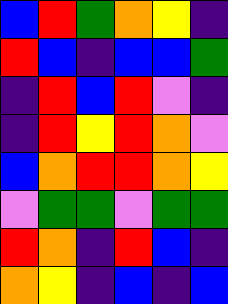[["blue", "red", "green", "orange", "yellow", "indigo"], ["red", "blue", "indigo", "blue", "blue", "green"], ["indigo", "red", "blue", "red", "violet", "indigo"], ["indigo", "red", "yellow", "red", "orange", "violet"], ["blue", "orange", "red", "red", "orange", "yellow"], ["violet", "green", "green", "violet", "green", "green"], ["red", "orange", "indigo", "red", "blue", "indigo"], ["orange", "yellow", "indigo", "blue", "indigo", "blue"]]